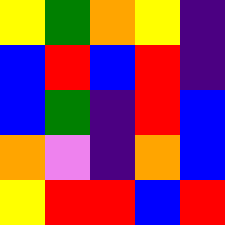[["yellow", "green", "orange", "yellow", "indigo"], ["blue", "red", "blue", "red", "indigo"], ["blue", "green", "indigo", "red", "blue"], ["orange", "violet", "indigo", "orange", "blue"], ["yellow", "red", "red", "blue", "red"]]